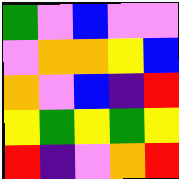[["green", "violet", "blue", "violet", "violet"], ["violet", "orange", "orange", "yellow", "blue"], ["orange", "violet", "blue", "indigo", "red"], ["yellow", "green", "yellow", "green", "yellow"], ["red", "indigo", "violet", "orange", "red"]]